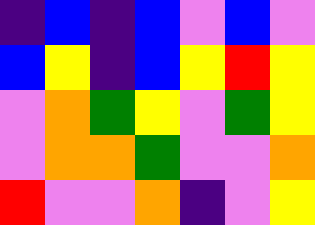[["indigo", "blue", "indigo", "blue", "violet", "blue", "violet"], ["blue", "yellow", "indigo", "blue", "yellow", "red", "yellow"], ["violet", "orange", "green", "yellow", "violet", "green", "yellow"], ["violet", "orange", "orange", "green", "violet", "violet", "orange"], ["red", "violet", "violet", "orange", "indigo", "violet", "yellow"]]